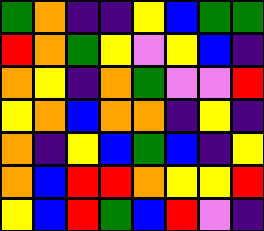[["green", "orange", "indigo", "indigo", "yellow", "blue", "green", "green"], ["red", "orange", "green", "yellow", "violet", "yellow", "blue", "indigo"], ["orange", "yellow", "indigo", "orange", "green", "violet", "violet", "red"], ["yellow", "orange", "blue", "orange", "orange", "indigo", "yellow", "indigo"], ["orange", "indigo", "yellow", "blue", "green", "blue", "indigo", "yellow"], ["orange", "blue", "red", "red", "orange", "yellow", "yellow", "red"], ["yellow", "blue", "red", "green", "blue", "red", "violet", "indigo"]]